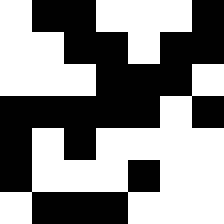[["white", "black", "black", "white", "white", "white", "black"], ["white", "white", "black", "black", "white", "black", "black"], ["white", "white", "white", "black", "black", "black", "white"], ["black", "black", "black", "black", "black", "white", "black"], ["black", "white", "black", "white", "white", "white", "white"], ["black", "white", "white", "white", "black", "white", "white"], ["white", "black", "black", "black", "white", "white", "white"]]